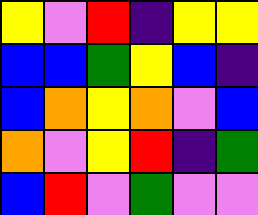[["yellow", "violet", "red", "indigo", "yellow", "yellow"], ["blue", "blue", "green", "yellow", "blue", "indigo"], ["blue", "orange", "yellow", "orange", "violet", "blue"], ["orange", "violet", "yellow", "red", "indigo", "green"], ["blue", "red", "violet", "green", "violet", "violet"]]